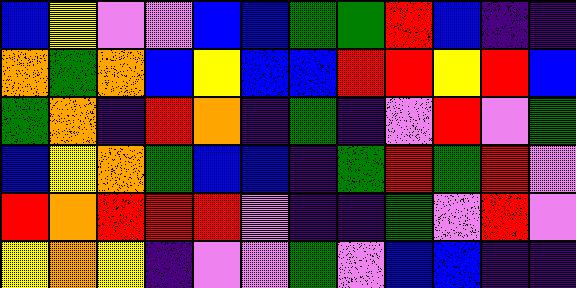[["blue", "yellow", "violet", "violet", "blue", "blue", "green", "green", "red", "blue", "indigo", "indigo"], ["orange", "green", "orange", "blue", "yellow", "blue", "blue", "red", "red", "yellow", "red", "blue"], ["green", "orange", "indigo", "red", "orange", "indigo", "green", "indigo", "violet", "red", "violet", "green"], ["blue", "yellow", "orange", "green", "blue", "blue", "indigo", "green", "red", "green", "red", "violet"], ["red", "orange", "red", "red", "red", "violet", "indigo", "indigo", "green", "violet", "red", "violet"], ["yellow", "orange", "yellow", "indigo", "violet", "violet", "green", "violet", "blue", "blue", "indigo", "indigo"]]